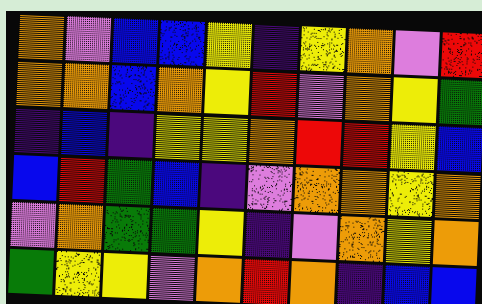[["orange", "violet", "blue", "blue", "yellow", "indigo", "yellow", "orange", "violet", "red"], ["orange", "orange", "blue", "orange", "yellow", "red", "violet", "orange", "yellow", "green"], ["indigo", "blue", "indigo", "yellow", "yellow", "orange", "red", "red", "yellow", "blue"], ["blue", "red", "green", "blue", "indigo", "violet", "orange", "orange", "yellow", "orange"], ["violet", "orange", "green", "green", "yellow", "indigo", "violet", "orange", "yellow", "orange"], ["green", "yellow", "yellow", "violet", "orange", "red", "orange", "indigo", "blue", "blue"]]